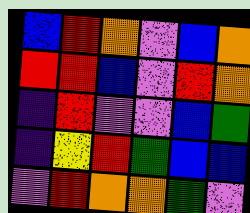[["blue", "red", "orange", "violet", "blue", "orange"], ["red", "red", "blue", "violet", "red", "orange"], ["indigo", "red", "violet", "violet", "blue", "green"], ["indigo", "yellow", "red", "green", "blue", "blue"], ["violet", "red", "orange", "orange", "green", "violet"]]